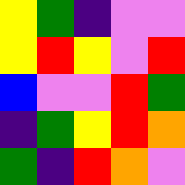[["yellow", "green", "indigo", "violet", "violet"], ["yellow", "red", "yellow", "violet", "red"], ["blue", "violet", "violet", "red", "green"], ["indigo", "green", "yellow", "red", "orange"], ["green", "indigo", "red", "orange", "violet"]]